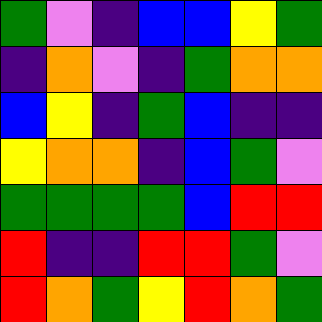[["green", "violet", "indigo", "blue", "blue", "yellow", "green"], ["indigo", "orange", "violet", "indigo", "green", "orange", "orange"], ["blue", "yellow", "indigo", "green", "blue", "indigo", "indigo"], ["yellow", "orange", "orange", "indigo", "blue", "green", "violet"], ["green", "green", "green", "green", "blue", "red", "red"], ["red", "indigo", "indigo", "red", "red", "green", "violet"], ["red", "orange", "green", "yellow", "red", "orange", "green"]]